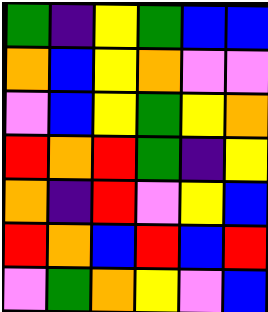[["green", "indigo", "yellow", "green", "blue", "blue"], ["orange", "blue", "yellow", "orange", "violet", "violet"], ["violet", "blue", "yellow", "green", "yellow", "orange"], ["red", "orange", "red", "green", "indigo", "yellow"], ["orange", "indigo", "red", "violet", "yellow", "blue"], ["red", "orange", "blue", "red", "blue", "red"], ["violet", "green", "orange", "yellow", "violet", "blue"]]